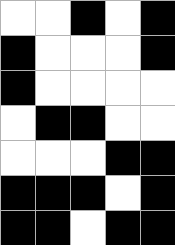[["white", "white", "black", "white", "black"], ["black", "white", "white", "white", "black"], ["black", "white", "white", "white", "white"], ["white", "black", "black", "white", "white"], ["white", "white", "white", "black", "black"], ["black", "black", "black", "white", "black"], ["black", "black", "white", "black", "black"]]